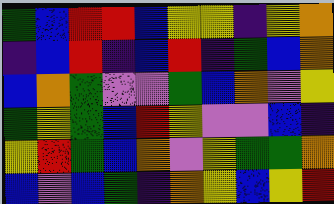[["green", "blue", "red", "red", "blue", "yellow", "yellow", "indigo", "yellow", "orange"], ["indigo", "blue", "red", "indigo", "blue", "red", "indigo", "green", "blue", "orange"], ["blue", "orange", "green", "violet", "violet", "green", "blue", "orange", "violet", "yellow"], ["green", "yellow", "green", "blue", "red", "yellow", "violet", "violet", "blue", "indigo"], ["yellow", "red", "green", "blue", "orange", "violet", "yellow", "green", "green", "orange"], ["blue", "violet", "blue", "green", "indigo", "orange", "yellow", "blue", "yellow", "red"]]